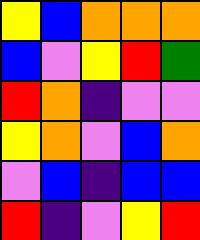[["yellow", "blue", "orange", "orange", "orange"], ["blue", "violet", "yellow", "red", "green"], ["red", "orange", "indigo", "violet", "violet"], ["yellow", "orange", "violet", "blue", "orange"], ["violet", "blue", "indigo", "blue", "blue"], ["red", "indigo", "violet", "yellow", "red"]]